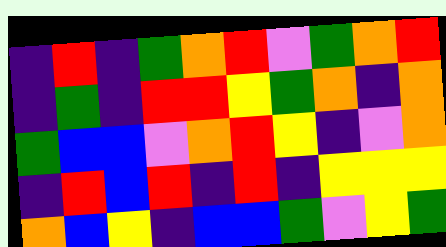[["indigo", "red", "indigo", "green", "orange", "red", "violet", "green", "orange", "red"], ["indigo", "green", "indigo", "red", "red", "yellow", "green", "orange", "indigo", "orange"], ["green", "blue", "blue", "violet", "orange", "red", "yellow", "indigo", "violet", "orange"], ["indigo", "red", "blue", "red", "indigo", "red", "indigo", "yellow", "yellow", "yellow"], ["orange", "blue", "yellow", "indigo", "blue", "blue", "green", "violet", "yellow", "green"]]